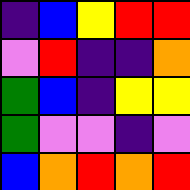[["indigo", "blue", "yellow", "red", "red"], ["violet", "red", "indigo", "indigo", "orange"], ["green", "blue", "indigo", "yellow", "yellow"], ["green", "violet", "violet", "indigo", "violet"], ["blue", "orange", "red", "orange", "red"]]